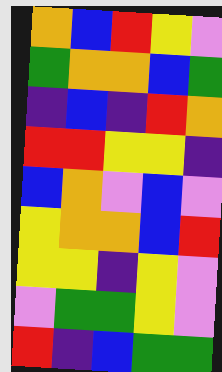[["orange", "blue", "red", "yellow", "violet"], ["green", "orange", "orange", "blue", "green"], ["indigo", "blue", "indigo", "red", "orange"], ["red", "red", "yellow", "yellow", "indigo"], ["blue", "orange", "violet", "blue", "violet"], ["yellow", "orange", "orange", "blue", "red"], ["yellow", "yellow", "indigo", "yellow", "violet"], ["violet", "green", "green", "yellow", "violet"], ["red", "indigo", "blue", "green", "green"]]